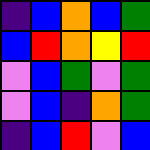[["indigo", "blue", "orange", "blue", "green"], ["blue", "red", "orange", "yellow", "red"], ["violet", "blue", "green", "violet", "green"], ["violet", "blue", "indigo", "orange", "green"], ["indigo", "blue", "red", "violet", "blue"]]